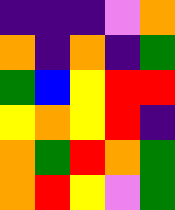[["indigo", "indigo", "indigo", "violet", "orange"], ["orange", "indigo", "orange", "indigo", "green"], ["green", "blue", "yellow", "red", "red"], ["yellow", "orange", "yellow", "red", "indigo"], ["orange", "green", "red", "orange", "green"], ["orange", "red", "yellow", "violet", "green"]]